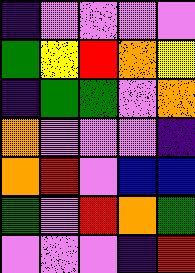[["indigo", "violet", "violet", "violet", "violet"], ["green", "yellow", "red", "orange", "yellow"], ["indigo", "green", "green", "violet", "orange"], ["orange", "violet", "violet", "violet", "indigo"], ["orange", "red", "violet", "blue", "blue"], ["green", "violet", "red", "orange", "green"], ["violet", "violet", "violet", "indigo", "red"]]